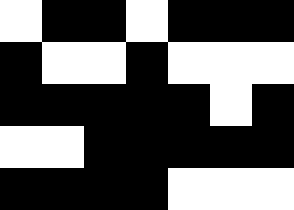[["white", "black", "black", "white", "black", "black", "black"], ["black", "white", "white", "black", "white", "white", "white"], ["black", "black", "black", "black", "black", "white", "black"], ["white", "white", "black", "black", "black", "black", "black"], ["black", "black", "black", "black", "white", "white", "white"]]